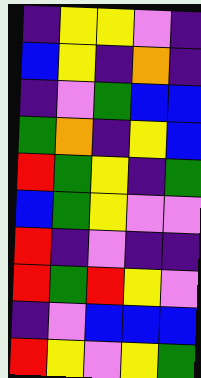[["indigo", "yellow", "yellow", "violet", "indigo"], ["blue", "yellow", "indigo", "orange", "indigo"], ["indigo", "violet", "green", "blue", "blue"], ["green", "orange", "indigo", "yellow", "blue"], ["red", "green", "yellow", "indigo", "green"], ["blue", "green", "yellow", "violet", "violet"], ["red", "indigo", "violet", "indigo", "indigo"], ["red", "green", "red", "yellow", "violet"], ["indigo", "violet", "blue", "blue", "blue"], ["red", "yellow", "violet", "yellow", "green"]]